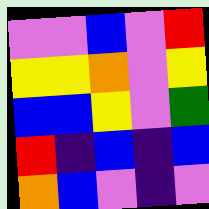[["violet", "violet", "blue", "violet", "red"], ["yellow", "yellow", "orange", "violet", "yellow"], ["blue", "blue", "yellow", "violet", "green"], ["red", "indigo", "blue", "indigo", "blue"], ["orange", "blue", "violet", "indigo", "violet"]]